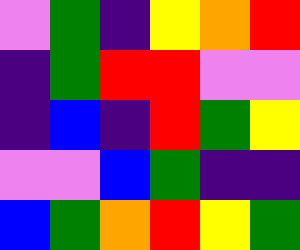[["violet", "green", "indigo", "yellow", "orange", "red"], ["indigo", "green", "red", "red", "violet", "violet"], ["indigo", "blue", "indigo", "red", "green", "yellow"], ["violet", "violet", "blue", "green", "indigo", "indigo"], ["blue", "green", "orange", "red", "yellow", "green"]]